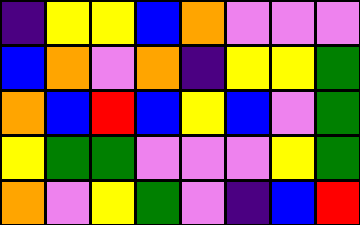[["indigo", "yellow", "yellow", "blue", "orange", "violet", "violet", "violet"], ["blue", "orange", "violet", "orange", "indigo", "yellow", "yellow", "green"], ["orange", "blue", "red", "blue", "yellow", "blue", "violet", "green"], ["yellow", "green", "green", "violet", "violet", "violet", "yellow", "green"], ["orange", "violet", "yellow", "green", "violet", "indigo", "blue", "red"]]